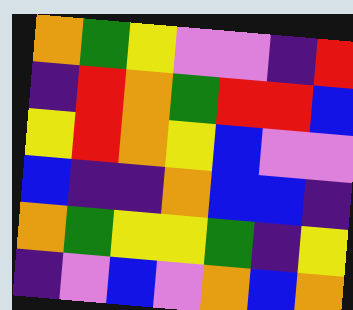[["orange", "green", "yellow", "violet", "violet", "indigo", "red"], ["indigo", "red", "orange", "green", "red", "red", "blue"], ["yellow", "red", "orange", "yellow", "blue", "violet", "violet"], ["blue", "indigo", "indigo", "orange", "blue", "blue", "indigo"], ["orange", "green", "yellow", "yellow", "green", "indigo", "yellow"], ["indigo", "violet", "blue", "violet", "orange", "blue", "orange"]]